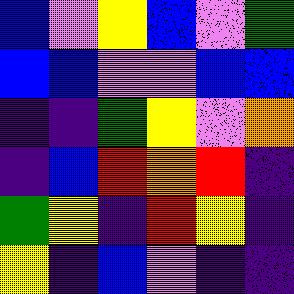[["blue", "violet", "yellow", "blue", "violet", "green"], ["blue", "blue", "violet", "violet", "blue", "blue"], ["indigo", "indigo", "green", "yellow", "violet", "orange"], ["indigo", "blue", "red", "orange", "red", "indigo"], ["green", "yellow", "indigo", "red", "yellow", "indigo"], ["yellow", "indigo", "blue", "violet", "indigo", "indigo"]]